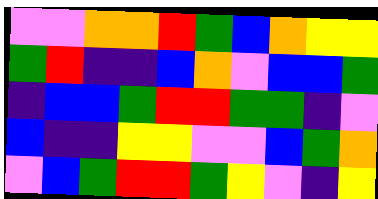[["violet", "violet", "orange", "orange", "red", "green", "blue", "orange", "yellow", "yellow"], ["green", "red", "indigo", "indigo", "blue", "orange", "violet", "blue", "blue", "green"], ["indigo", "blue", "blue", "green", "red", "red", "green", "green", "indigo", "violet"], ["blue", "indigo", "indigo", "yellow", "yellow", "violet", "violet", "blue", "green", "orange"], ["violet", "blue", "green", "red", "red", "green", "yellow", "violet", "indigo", "yellow"]]